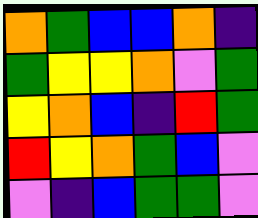[["orange", "green", "blue", "blue", "orange", "indigo"], ["green", "yellow", "yellow", "orange", "violet", "green"], ["yellow", "orange", "blue", "indigo", "red", "green"], ["red", "yellow", "orange", "green", "blue", "violet"], ["violet", "indigo", "blue", "green", "green", "violet"]]